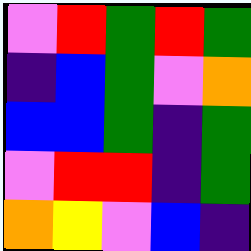[["violet", "red", "green", "red", "green"], ["indigo", "blue", "green", "violet", "orange"], ["blue", "blue", "green", "indigo", "green"], ["violet", "red", "red", "indigo", "green"], ["orange", "yellow", "violet", "blue", "indigo"]]